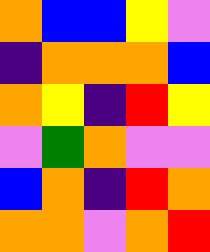[["orange", "blue", "blue", "yellow", "violet"], ["indigo", "orange", "orange", "orange", "blue"], ["orange", "yellow", "indigo", "red", "yellow"], ["violet", "green", "orange", "violet", "violet"], ["blue", "orange", "indigo", "red", "orange"], ["orange", "orange", "violet", "orange", "red"]]